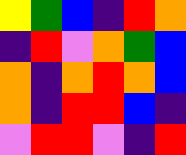[["yellow", "green", "blue", "indigo", "red", "orange"], ["indigo", "red", "violet", "orange", "green", "blue"], ["orange", "indigo", "orange", "red", "orange", "blue"], ["orange", "indigo", "red", "red", "blue", "indigo"], ["violet", "red", "red", "violet", "indigo", "red"]]